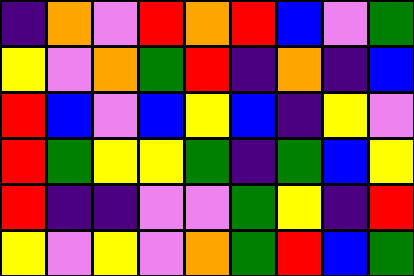[["indigo", "orange", "violet", "red", "orange", "red", "blue", "violet", "green"], ["yellow", "violet", "orange", "green", "red", "indigo", "orange", "indigo", "blue"], ["red", "blue", "violet", "blue", "yellow", "blue", "indigo", "yellow", "violet"], ["red", "green", "yellow", "yellow", "green", "indigo", "green", "blue", "yellow"], ["red", "indigo", "indigo", "violet", "violet", "green", "yellow", "indigo", "red"], ["yellow", "violet", "yellow", "violet", "orange", "green", "red", "blue", "green"]]